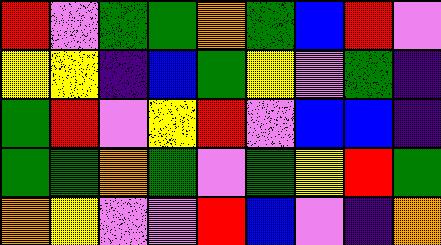[["red", "violet", "green", "green", "orange", "green", "blue", "red", "violet"], ["yellow", "yellow", "indigo", "blue", "green", "yellow", "violet", "green", "indigo"], ["green", "red", "violet", "yellow", "red", "violet", "blue", "blue", "indigo"], ["green", "green", "orange", "green", "violet", "green", "yellow", "red", "green"], ["orange", "yellow", "violet", "violet", "red", "blue", "violet", "indigo", "orange"]]